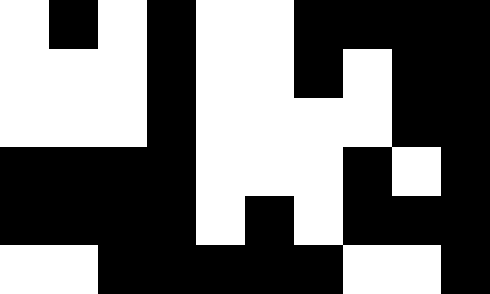[["white", "black", "white", "black", "white", "white", "black", "black", "black", "black"], ["white", "white", "white", "black", "white", "white", "black", "white", "black", "black"], ["white", "white", "white", "black", "white", "white", "white", "white", "black", "black"], ["black", "black", "black", "black", "white", "white", "white", "black", "white", "black"], ["black", "black", "black", "black", "white", "black", "white", "black", "black", "black"], ["white", "white", "black", "black", "black", "black", "black", "white", "white", "black"]]